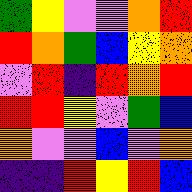[["green", "yellow", "violet", "violet", "orange", "red"], ["red", "orange", "green", "blue", "yellow", "orange"], ["violet", "red", "indigo", "red", "orange", "red"], ["red", "red", "yellow", "violet", "green", "blue"], ["orange", "violet", "violet", "blue", "violet", "orange"], ["indigo", "indigo", "red", "yellow", "red", "blue"]]